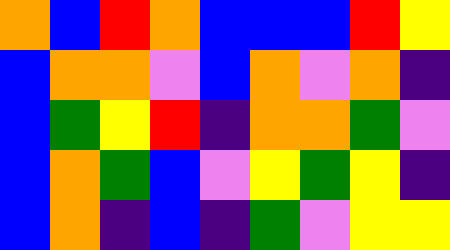[["orange", "blue", "red", "orange", "blue", "blue", "blue", "red", "yellow"], ["blue", "orange", "orange", "violet", "blue", "orange", "violet", "orange", "indigo"], ["blue", "green", "yellow", "red", "indigo", "orange", "orange", "green", "violet"], ["blue", "orange", "green", "blue", "violet", "yellow", "green", "yellow", "indigo"], ["blue", "orange", "indigo", "blue", "indigo", "green", "violet", "yellow", "yellow"]]